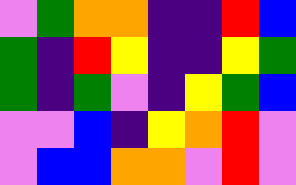[["violet", "green", "orange", "orange", "indigo", "indigo", "red", "blue"], ["green", "indigo", "red", "yellow", "indigo", "indigo", "yellow", "green"], ["green", "indigo", "green", "violet", "indigo", "yellow", "green", "blue"], ["violet", "violet", "blue", "indigo", "yellow", "orange", "red", "violet"], ["violet", "blue", "blue", "orange", "orange", "violet", "red", "violet"]]